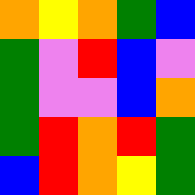[["orange", "yellow", "orange", "green", "blue"], ["green", "violet", "red", "blue", "violet"], ["green", "violet", "violet", "blue", "orange"], ["green", "red", "orange", "red", "green"], ["blue", "red", "orange", "yellow", "green"]]